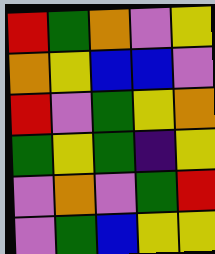[["red", "green", "orange", "violet", "yellow"], ["orange", "yellow", "blue", "blue", "violet"], ["red", "violet", "green", "yellow", "orange"], ["green", "yellow", "green", "indigo", "yellow"], ["violet", "orange", "violet", "green", "red"], ["violet", "green", "blue", "yellow", "yellow"]]